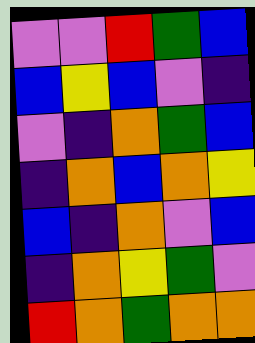[["violet", "violet", "red", "green", "blue"], ["blue", "yellow", "blue", "violet", "indigo"], ["violet", "indigo", "orange", "green", "blue"], ["indigo", "orange", "blue", "orange", "yellow"], ["blue", "indigo", "orange", "violet", "blue"], ["indigo", "orange", "yellow", "green", "violet"], ["red", "orange", "green", "orange", "orange"]]